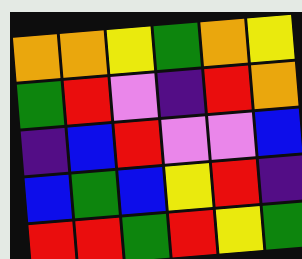[["orange", "orange", "yellow", "green", "orange", "yellow"], ["green", "red", "violet", "indigo", "red", "orange"], ["indigo", "blue", "red", "violet", "violet", "blue"], ["blue", "green", "blue", "yellow", "red", "indigo"], ["red", "red", "green", "red", "yellow", "green"]]